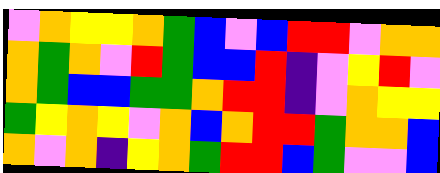[["violet", "orange", "yellow", "yellow", "orange", "green", "blue", "violet", "blue", "red", "red", "violet", "orange", "orange"], ["orange", "green", "orange", "violet", "red", "green", "blue", "blue", "red", "indigo", "violet", "yellow", "red", "violet"], ["orange", "green", "blue", "blue", "green", "green", "orange", "red", "red", "indigo", "violet", "orange", "yellow", "yellow"], ["green", "yellow", "orange", "yellow", "violet", "orange", "blue", "orange", "red", "red", "green", "orange", "orange", "blue"], ["orange", "violet", "orange", "indigo", "yellow", "orange", "green", "red", "red", "blue", "green", "violet", "violet", "blue"]]